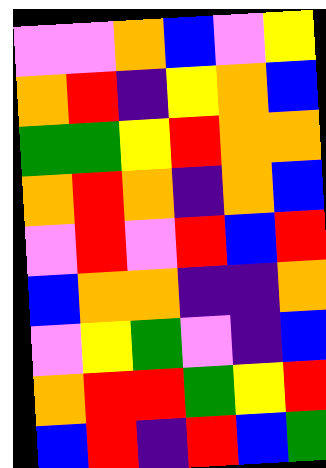[["violet", "violet", "orange", "blue", "violet", "yellow"], ["orange", "red", "indigo", "yellow", "orange", "blue"], ["green", "green", "yellow", "red", "orange", "orange"], ["orange", "red", "orange", "indigo", "orange", "blue"], ["violet", "red", "violet", "red", "blue", "red"], ["blue", "orange", "orange", "indigo", "indigo", "orange"], ["violet", "yellow", "green", "violet", "indigo", "blue"], ["orange", "red", "red", "green", "yellow", "red"], ["blue", "red", "indigo", "red", "blue", "green"]]